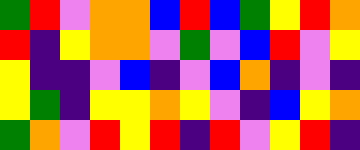[["green", "red", "violet", "orange", "orange", "blue", "red", "blue", "green", "yellow", "red", "orange"], ["red", "indigo", "yellow", "orange", "orange", "violet", "green", "violet", "blue", "red", "violet", "yellow"], ["yellow", "indigo", "indigo", "violet", "blue", "indigo", "violet", "blue", "orange", "indigo", "violet", "indigo"], ["yellow", "green", "indigo", "yellow", "yellow", "orange", "yellow", "violet", "indigo", "blue", "yellow", "orange"], ["green", "orange", "violet", "red", "yellow", "red", "indigo", "red", "violet", "yellow", "red", "indigo"]]